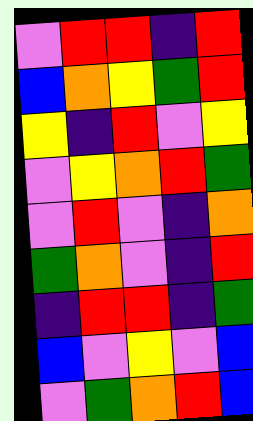[["violet", "red", "red", "indigo", "red"], ["blue", "orange", "yellow", "green", "red"], ["yellow", "indigo", "red", "violet", "yellow"], ["violet", "yellow", "orange", "red", "green"], ["violet", "red", "violet", "indigo", "orange"], ["green", "orange", "violet", "indigo", "red"], ["indigo", "red", "red", "indigo", "green"], ["blue", "violet", "yellow", "violet", "blue"], ["violet", "green", "orange", "red", "blue"]]